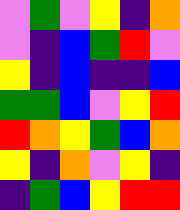[["violet", "green", "violet", "yellow", "indigo", "orange"], ["violet", "indigo", "blue", "green", "red", "violet"], ["yellow", "indigo", "blue", "indigo", "indigo", "blue"], ["green", "green", "blue", "violet", "yellow", "red"], ["red", "orange", "yellow", "green", "blue", "orange"], ["yellow", "indigo", "orange", "violet", "yellow", "indigo"], ["indigo", "green", "blue", "yellow", "red", "red"]]